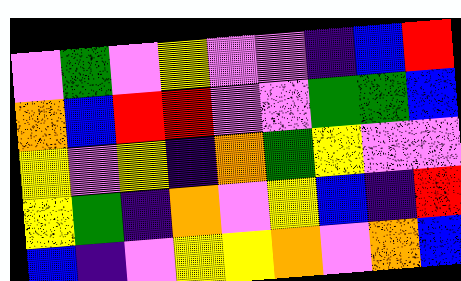[["violet", "green", "violet", "yellow", "violet", "violet", "indigo", "blue", "red"], ["orange", "blue", "red", "red", "violet", "violet", "green", "green", "blue"], ["yellow", "violet", "yellow", "indigo", "orange", "green", "yellow", "violet", "violet"], ["yellow", "green", "indigo", "orange", "violet", "yellow", "blue", "indigo", "red"], ["blue", "indigo", "violet", "yellow", "yellow", "orange", "violet", "orange", "blue"]]